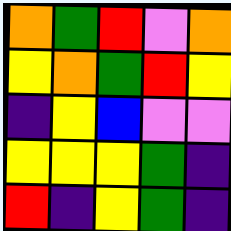[["orange", "green", "red", "violet", "orange"], ["yellow", "orange", "green", "red", "yellow"], ["indigo", "yellow", "blue", "violet", "violet"], ["yellow", "yellow", "yellow", "green", "indigo"], ["red", "indigo", "yellow", "green", "indigo"]]